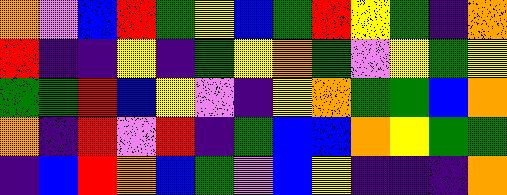[["orange", "violet", "blue", "red", "green", "yellow", "blue", "green", "red", "yellow", "green", "indigo", "orange"], ["red", "indigo", "indigo", "yellow", "indigo", "green", "yellow", "orange", "green", "violet", "yellow", "green", "yellow"], ["green", "green", "red", "blue", "yellow", "violet", "indigo", "yellow", "orange", "green", "green", "blue", "orange"], ["orange", "indigo", "red", "violet", "red", "indigo", "green", "blue", "blue", "orange", "yellow", "green", "green"], ["indigo", "blue", "red", "orange", "blue", "green", "violet", "blue", "yellow", "indigo", "indigo", "indigo", "orange"]]